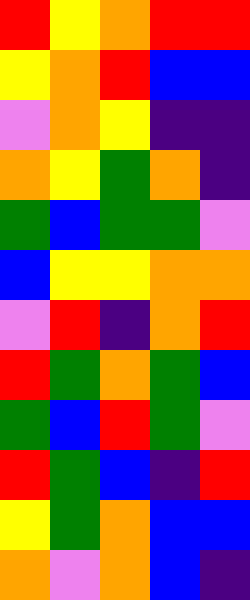[["red", "yellow", "orange", "red", "red"], ["yellow", "orange", "red", "blue", "blue"], ["violet", "orange", "yellow", "indigo", "indigo"], ["orange", "yellow", "green", "orange", "indigo"], ["green", "blue", "green", "green", "violet"], ["blue", "yellow", "yellow", "orange", "orange"], ["violet", "red", "indigo", "orange", "red"], ["red", "green", "orange", "green", "blue"], ["green", "blue", "red", "green", "violet"], ["red", "green", "blue", "indigo", "red"], ["yellow", "green", "orange", "blue", "blue"], ["orange", "violet", "orange", "blue", "indigo"]]